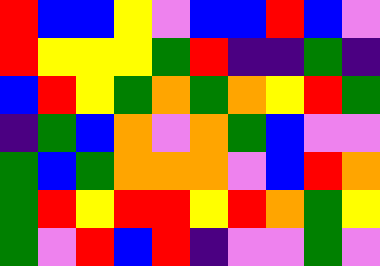[["red", "blue", "blue", "yellow", "violet", "blue", "blue", "red", "blue", "violet"], ["red", "yellow", "yellow", "yellow", "green", "red", "indigo", "indigo", "green", "indigo"], ["blue", "red", "yellow", "green", "orange", "green", "orange", "yellow", "red", "green"], ["indigo", "green", "blue", "orange", "violet", "orange", "green", "blue", "violet", "violet"], ["green", "blue", "green", "orange", "orange", "orange", "violet", "blue", "red", "orange"], ["green", "red", "yellow", "red", "red", "yellow", "red", "orange", "green", "yellow"], ["green", "violet", "red", "blue", "red", "indigo", "violet", "violet", "green", "violet"]]